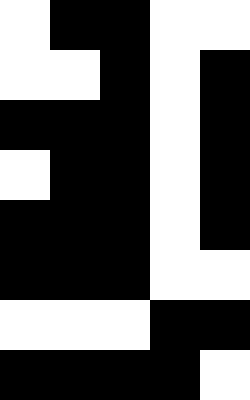[["white", "black", "black", "white", "white"], ["white", "white", "black", "white", "black"], ["black", "black", "black", "white", "black"], ["white", "black", "black", "white", "black"], ["black", "black", "black", "white", "black"], ["black", "black", "black", "white", "white"], ["white", "white", "white", "black", "black"], ["black", "black", "black", "black", "white"]]